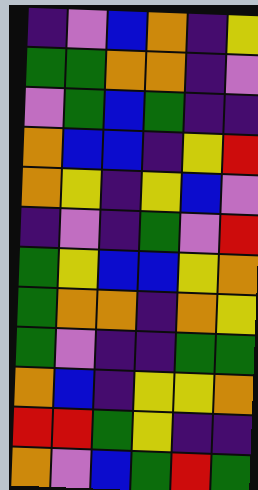[["indigo", "violet", "blue", "orange", "indigo", "yellow"], ["green", "green", "orange", "orange", "indigo", "violet"], ["violet", "green", "blue", "green", "indigo", "indigo"], ["orange", "blue", "blue", "indigo", "yellow", "red"], ["orange", "yellow", "indigo", "yellow", "blue", "violet"], ["indigo", "violet", "indigo", "green", "violet", "red"], ["green", "yellow", "blue", "blue", "yellow", "orange"], ["green", "orange", "orange", "indigo", "orange", "yellow"], ["green", "violet", "indigo", "indigo", "green", "green"], ["orange", "blue", "indigo", "yellow", "yellow", "orange"], ["red", "red", "green", "yellow", "indigo", "indigo"], ["orange", "violet", "blue", "green", "red", "green"]]